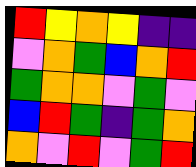[["red", "yellow", "orange", "yellow", "indigo", "indigo"], ["violet", "orange", "green", "blue", "orange", "red"], ["green", "orange", "orange", "violet", "green", "violet"], ["blue", "red", "green", "indigo", "green", "orange"], ["orange", "violet", "red", "violet", "green", "red"]]